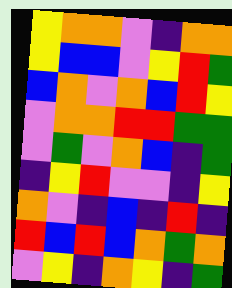[["yellow", "orange", "orange", "violet", "indigo", "orange", "orange"], ["yellow", "blue", "blue", "violet", "yellow", "red", "green"], ["blue", "orange", "violet", "orange", "blue", "red", "yellow"], ["violet", "orange", "orange", "red", "red", "green", "green"], ["violet", "green", "violet", "orange", "blue", "indigo", "green"], ["indigo", "yellow", "red", "violet", "violet", "indigo", "yellow"], ["orange", "violet", "indigo", "blue", "indigo", "red", "indigo"], ["red", "blue", "red", "blue", "orange", "green", "orange"], ["violet", "yellow", "indigo", "orange", "yellow", "indigo", "green"]]